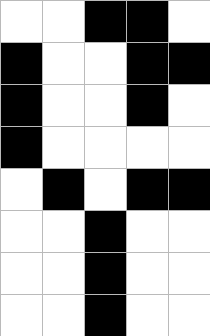[["white", "white", "black", "black", "white"], ["black", "white", "white", "black", "black"], ["black", "white", "white", "black", "white"], ["black", "white", "white", "white", "white"], ["white", "black", "white", "black", "black"], ["white", "white", "black", "white", "white"], ["white", "white", "black", "white", "white"], ["white", "white", "black", "white", "white"]]